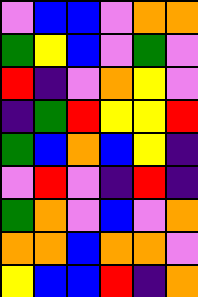[["violet", "blue", "blue", "violet", "orange", "orange"], ["green", "yellow", "blue", "violet", "green", "violet"], ["red", "indigo", "violet", "orange", "yellow", "violet"], ["indigo", "green", "red", "yellow", "yellow", "red"], ["green", "blue", "orange", "blue", "yellow", "indigo"], ["violet", "red", "violet", "indigo", "red", "indigo"], ["green", "orange", "violet", "blue", "violet", "orange"], ["orange", "orange", "blue", "orange", "orange", "violet"], ["yellow", "blue", "blue", "red", "indigo", "orange"]]